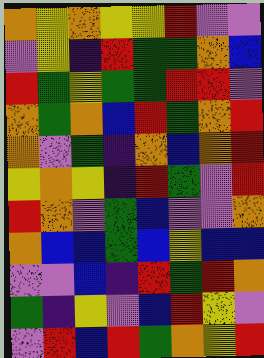[["orange", "yellow", "orange", "yellow", "yellow", "red", "violet", "violet"], ["violet", "yellow", "indigo", "red", "green", "green", "orange", "blue"], ["red", "green", "yellow", "green", "green", "red", "red", "violet"], ["orange", "green", "orange", "blue", "red", "green", "orange", "red"], ["orange", "violet", "green", "indigo", "orange", "blue", "orange", "red"], ["yellow", "orange", "yellow", "indigo", "red", "green", "violet", "red"], ["red", "orange", "violet", "green", "blue", "violet", "violet", "orange"], ["orange", "blue", "blue", "green", "blue", "yellow", "blue", "blue"], ["violet", "violet", "blue", "indigo", "red", "green", "red", "orange"], ["green", "indigo", "yellow", "violet", "blue", "red", "yellow", "violet"], ["violet", "red", "blue", "red", "green", "orange", "yellow", "red"]]